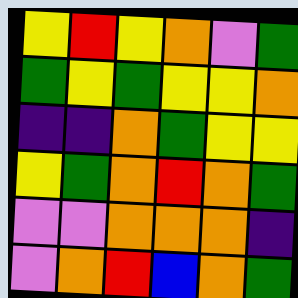[["yellow", "red", "yellow", "orange", "violet", "green"], ["green", "yellow", "green", "yellow", "yellow", "orange"], ["indigo", "indigo", "orange", "green", "yellow", "yellow"], ["yellow", "green", "orange", "red", "orange", "green"], ["violet", "violet", "orange", "orange", "orange", "indigo"], ["violet", "orange", "red", "blue", "orange", "green"]]